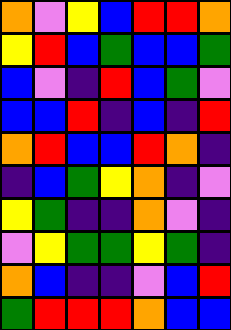[["orange", "violet", "yellow", "blue", "red", "red", "orange"], ["yellow", "red", "blue", "green", "blue", "blue", "green"], ["blue", "violet", "indigo", "red", "blue", "green", "violet"], ["blue", "blue", "red", "indigo", "blue", "indigo", "red"], ["orange", "red", "blue", "blue", "red", "orange", "indigo"], ["indigo", "blue", "green", "yellow", "orange", "indigo", "violet"], ["yellow", "green", "indigo", "indigo", "orange", "violet", "indigo"], ["violet", "yellow", "green", "green", "yellow", "green", "indigo"], ["orange", "blue", "indigo", "indigo", "violet", "blue", "red"], ["green", "red", "red", "red", "orange", "blue", "blue"]]